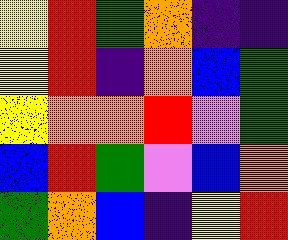[["yellow", "red", "green", "orange", "indigo", "indigo"], ["yellow", "red", "indigo", "orange", "blue", "green"], ["yellow", "orange", "orange", "red", "violet", "green"], ["blue", "red", "green", "violet", "blue", "orange"], ["green", "orange", "blue", "indigo", "yellow", "red"]]